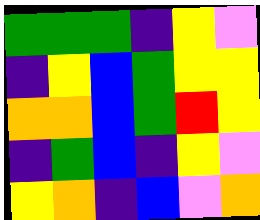[["green", "green", "green", "indigo", "yellow", "violet"], ["indigo", "yellow", "blue", "green", "yellow", "yellow"], ["orange", "orange", "blue", "green", "red", "yellow"], ["indigo", "green", "blue", "indigo", "yellow", "violet"], ["yellow", "orange", "indigo", "blue", "violet", "orange"]]